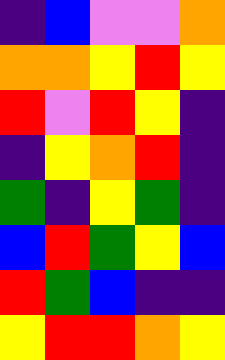[["indigo", "blue", "violet", "violet", "orange"], ["orange", "orange", "yellow", "red", "yellow"], ["red", "violet", "red", "yellow", "indigo"], ["indigo", "yellow", "orange", "red", "indigo"], ["green", "indigo", "yellow", "green", "indigo"], ["blue", "red", "green", "yellow", "blue"], ["red", "green", "blue", "indigo", "indigo"], ["yellow", "red", "red", "orange", "yellow"]]